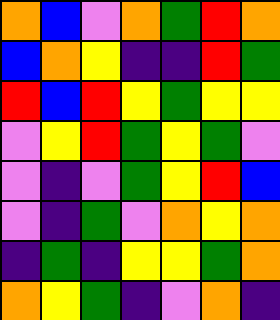[["orange", "blue", "violet", "orange", "green", "red", "orange"], ["blue", "orange", "yellow", "indigo", "indigo", "red", "green"], ["red", "blue", "red", "yellow", "green", "yellow", "yellow"], ["violet", "yellow", "red", "green", "yellow", "green", "violet"], ["violet", "indigo", "violet", "green", "yellow", "red", "blue"], ["violet", "indigo", "green", "violet", "orange", "yellow", "orange"], ["indigo", "green", "indigo", "yellow", "yellow", "green", "orange"], ["orange", "yellow", "green", "indigo", "violet", "orange", "indigo"]]